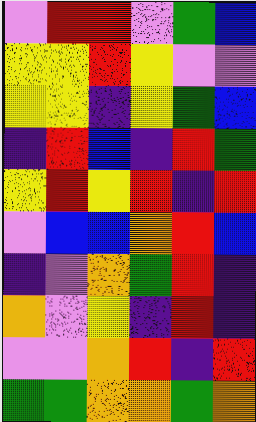[["violet", "red", "red", "violet", "green", "blue"], ["yellow", "yellow", "red", "yellow", "violet", "violet"], ["yellow", "yellow", "indigo", "yellow", "green", "blue"], ["indigo", "red", "blue", "indigo", "red", "green"], ["yellow", "red", "yellow", "red", "indigo", "red"], ["violet", "blue", "blue", "orange", "red", "blue"], ["indigo", "violet", "orange", "green", "red", "indigo"], ["orange", "violet", "yellow", "indigo", "red", "indigo"], ["violet", "violet", "orange", "red", "indigo", "red"], ["green", "green", "orange", "orange", "green", "orange"]]